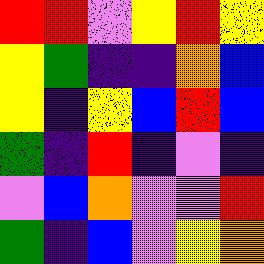[["red", "red", "violet", "yellow", "red", "yellow"], ["yellow", "green", "indigo", "indigo", "orange", "blue"], ["yellow", "indigo", "yellow", "blue", "red", "blue"], ["green", "indigo", "red", "indigo", "violet", "indigo"], ["violet", "blue", "orange", "violet", "violet", "red"], ["green", "indigo", "blue", "violet", "yellow", "orange"]]